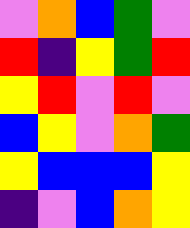[["violet", "orange", "blue", "green", "violet"], ["red", "indigo", "yellow", "green", "red"], ["yellow", "red", "violet", "red", "violet"], ["blue", "yellow", "violet", "orange", "green"], ["yellow", "blue", "blue", "blue", "yellow"], ["indigo", "violet", "blue", "orange", "yellow"]]